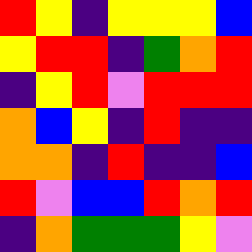[["red", "yellow", "indigo", "yellow", "yellow", "yellow", "blue"], ["yellow", "red", "red", "indigo", "green", "orange", "red"], ["indigo", "yellow", "red", "violet", "red", "red", "red"], ["orange", "blue", "yellow", "indigo", "red", "indigo", "indigo"], ["orange", "orange", "indigo", "red", "indigo", "indigo", "blue"], ["red", "violet", "blue", "blue", "red", "orange", "red"], ["indigo", "orange", "green", "green", "green", "yellow", "violet"]]